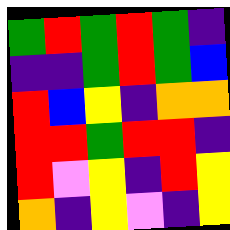[["green", "red", "green", "red", "green", "indigo"], ["indigo", "indigo", "green", "red", "green", "blue"], ["red", "blue", "yellow", "indigo", "orange", "orange"], ["red", "red", "green", "red", "red", "indigo"], ["red", "violet", "yellow", "indigo", "red", "yellow"], ["orange", "indigo", "yellow", "violet", "indigo", "yellow"]]